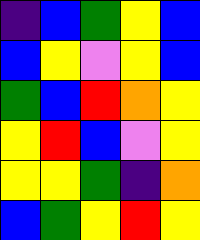[["indigo", "blue", "green", "yellow", "blue"], ["blue", "yellow", "violet", "yellow", "blue"], ["green", "blue", "red", "orange", "yellow"], ["yellow", "red", "blue", "violet", "yellow"], ["yellow", "yellow", "green", "indigo", "orange"], ["blue", "green", "yellow", "red", "yellow"]]